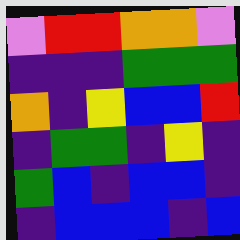[["violet", "red", "red", "orange", "orange", "violet"], ["indigo", "indigo", "indigo", "green", "green", "green"], ["orange", "indigo", "yellow", "blue", "blue", "red"], ["indigo", "green", "green", "indigo", "yellow", "indigo"], ["green", "blue", "indigo", "blue", "blue", "indigo"], ["indigo", "blue", "blue", "blue", "indigo", "blue"]]